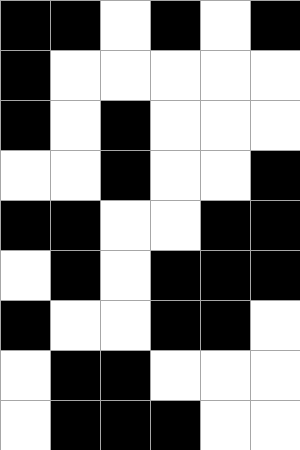[["black", "black", "white", "black", "white", "black"], ["black", "white", "white", "white", "white", "white"], ["black", "white", "black", "white", "white", "white"], ["white", "white", "black", "white", "white", "black"], ["black", "black", "white", "white", "black", "black"], ["white", "black", "white", "black", "black", "black"], ["black", "white", "white", "black", "black", "white"], ["white", "black", "black", "white", "white", "white"], ["white", "black", "black", "black", "white", "white"]]